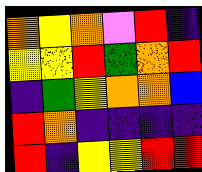[["orange", "yellow", "orange", "violet", "red", "indigo"], ["yellow", "yellow", "red", "green", "orange", "red"], ["indigo", "green", "yellow", "orange", "orange", "blue"], ["red", "orange", "indigo", "indigo", "indigo", "indigo"], ["red", "indigo", "yellow", "yellow", "red", "red"]]